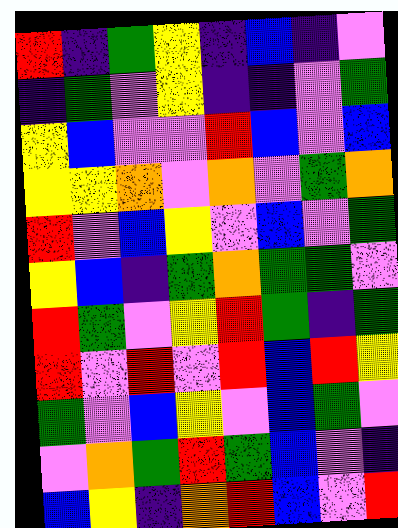[["red", "indigo", "green", "yellow", "indigo", "blue", "indigo", "violet"], ["indigo", "green", "violet", "yellow", "indigo", "indigo", "violet", "green"], ["yellow", "blue", "violet", "violet", "red", "blue", "violet", "blue"], ["yellow", "yellow", "orange", "violet", "orange", "violet", "green", "orange"], ["red", "violet", "blue", "yellow", "violet", "blue", "violet", "green"], ["yellow", "blue", "indigo", "green", "orange", "green", "green", "violet"], ["red", "green", "violet", "yellow", "red", "green", "indigo", "green"], ["red", "violet", "red", "violet", "red", "blue", "red", "yellow"], ["green", "violet", "blue", "yellow", "violet", "blue", "green", "violet"], ["violet", "orange", "green", "red", "green", "blue", "violet", "indigo"], ["blue", "yellow", "indigo", "orange", "red", "blue", "violet", "red"]]